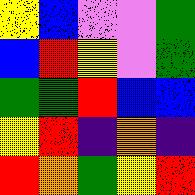[["yellow", "blue", "violet", "violet", "green"], ["blue", "red", "yellow", "violet", "green"], ["green", "green", "red", "blue", "blue"], ["yellow", "red", "indigo", "orange", "indigo"], ["red", "orange", "green", "yellow", "red"]]